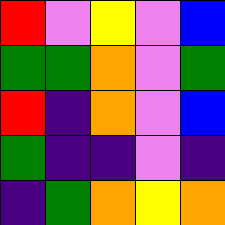[["red", "violet", "yellow", "violet", "blue"], ["green", "green", "orange", "violet", "green"], ["red", "indigo", "orange", "violet", "blue"], ["green", "indigo", "indigo", "violet", "indigo"], ["indigo", "green", "orange", "yellow", "orange"]]